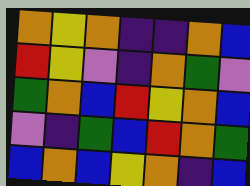[["orange", "yellow", "orange", "indigo", "indigo", "orange", "blue"], ["red", "yellow", "violet", "indigo", "orange", "green", "violet"], ["green", "orange", "blue", "red", "yellow", "orange", "blue"], ["violet", "indigo", "green", "blue", "red", "orange", "green"], ["blue", "orange", "blue", "yellow", "orange", "indigo", "blue"]]